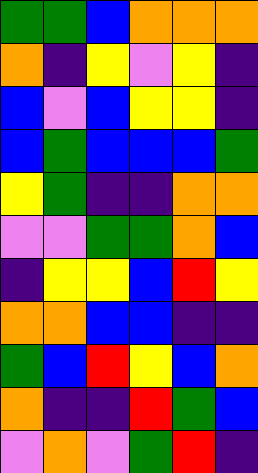[["green", "green", "blue", "orange", "orange", "orange"], ["orange", "indigo", "yellow", "violet", "yellow", "indigo"], ["blue", "violet", "blue", "yellow", "yellow", "indigo"], ["blue", "green", "blue", "blue", "blue", "green"], ["yellow", "green", "indigo", "indigo", "orange", "orange"], ["violet", "violet", "green", "green", "orange", "blue"], ["indigo", "yellow", "yellow", "blue", "red", "yellow"], ["orange", "orange", "blue", "blue", "indigo", "indigo"], ["green", "blue", "red", "yellow", "blue", "orange"], ["orange", "indigo", "indigo", "red", "green", "blue"], ["violet", "orange", "violet", "green", "red", "indigo"]]